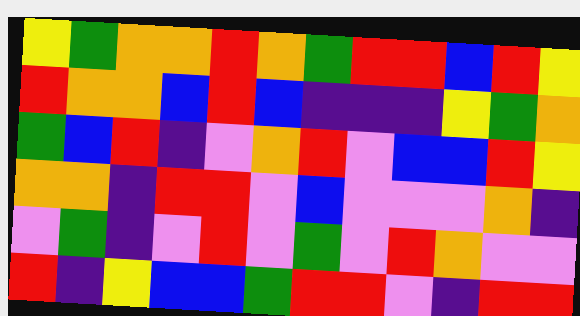[["yellow", "green", "orange", "orange", "red", "orange", "green", "red", "red", "blue", "red", "yellow"], ["red", "orange", "orange", "blue", "red", "blue", "indigo", "indigo", "indigo", "yellow", "green", "orange"], ["green", "blue", "red", "indigo", "violet", "orange", "red", "violet", "blue", "blue", "red", "yellow"], ["orange", "orange", "indigo", "red", "red", "violet", "blue", "violet", "violet", "violet", "orange", "indigo"], ["violet", "green", "indigo", "violet", "red", "violet", "green", "violet", "red", "orange", "violet", "violet"], ["red", "indigo", "yellow", "blue", "blue", "green", "red", "red", "violet", "indigo", "red", "red"]]